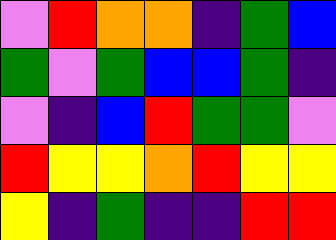[["violet", "red", "orange", "orange", "indigo", "green", "blue"], ["green", "violet", "green", "blue", "blue", "green", "indigo"], ["violet", "indigo", "blue", "red", "green", "green", "violet"], ["red", "yellow", "yellow", "orange", "red", "yellow", "yellow"], ["yellow", "indigo", "green", "indigo", "indigo", "red", "red"]]